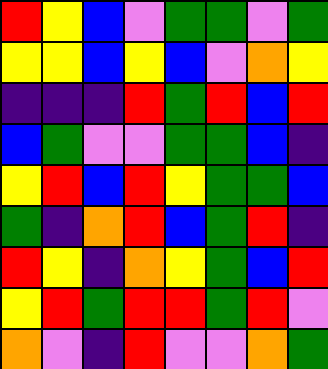[["red", "yellow", "blue", "violet", "green", "green", "violet", "green"], ["yellow", "yellow", "blue", "yellow", "blue", "violet", "orange", "yellow"], ["indigo", "indigo", "indigo", "red", "green", "red", "blue", "red"], ["blue", "green", "violet", "violet", "green", "green", "blue", "indigo"], ["yellow", "red", "blue", "red", "yellow", "green", "green", "blue"], ["green", "indigo", "orange", "red", "blue", "green", "red", "indigo"], ["red", "yellow", "indigo", "orange", "yellow", "green", "blue", "red"], ["yellow", "red", "green", "red", "red", "green", "red", "violet"], ["orange", "violet", "indigo", "red", "violet", "violet", "orange", "green"]]